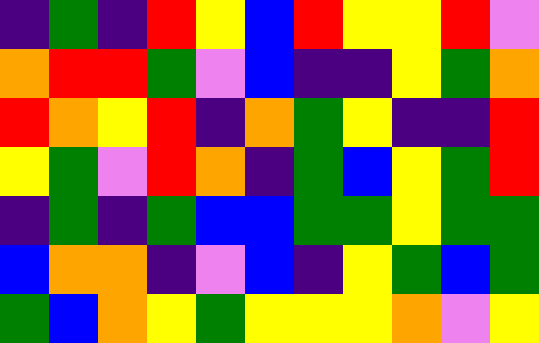[["indigo", "green", "indigo", "red", "yellow", "blue", "red", "yellow", "yellow", "red", "violet"], ["orange", "red", "red", "green", "violet", "blue", "indigo", "indigo", "yellow", "green", "orange"], ["red", "orange", "yellow", "red", "indigo", "orange", "green", "yellow", "indigo", "indigo", "red"], ["yellow", "green", "violet", "red", "orange", "indigo", "green", "blue", "yellow", "green", "red"], ["indigo", "green", "indigo", "green", "blue", "blue", "green", "green", "yellow", "green", "green"], ["blue", "orange", "orange", "indigo", "violet", "blue", "indigo", "yellow", "green", "blue", "green"], ["green", "blue", "orange", "yellow", "green", "yellow", "yellow", "yellow", "orange", "violet", "yellow"]]